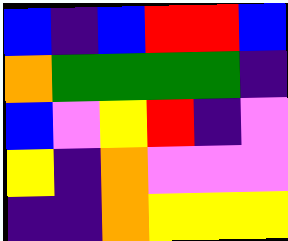[["blue", "indigo", "blue", "red", "red", "blue"], ["orange", "green", "green", "green", "green", "indigo"], ["blue", "violet", "yellow", "red", "indigo", "violet"], ["yellow", "indigo", "orange", "violet", "violet", "violet"], ["indigo", "indigo", "orange", "yellow", "yellow", "yellow"]]